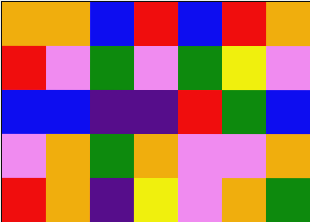[["orange", "orange", "blue", "red", "blue", "red", "orange"], ["red", "violet", "green", "violet", "green", "yellow", "violet"], ["blue", "blue", "indigo", "indigo", "red", "green", "blue"], ["violet", "orange", "green", "orange", "violet", "violet", "orange"], ["red", "orange", "indigo", "yellow", "violet", "orange", "green"]]